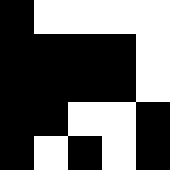[["black", "white", "white", "white", "white"], ["black", "black", "black", "black", "white"], ["black", "black", "black", "black", "white"], ["black", "black", "white", "white", "black"], ["black", "white", "black", "white", "black"]]